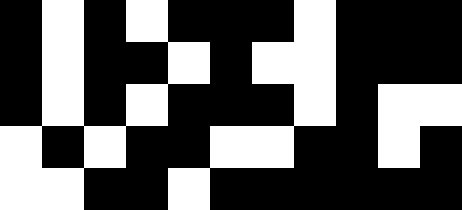[["black", "white", "black", "white", "black", "black", "black", "white", "black", "black", "black"], ["black", "white", "black", "black", "white", "black", "white", "white", "black", "black", "black"], ["black", "white", "black", "white", "black", "black", "black", "white", "black", "white", "white"], ["white", "black", "white", "black", "black", "white", "white", "black", "black", "white", "black"], ["white", "white", "black", "black", "white", "black", "black", "black", "black", "black", "black"]]